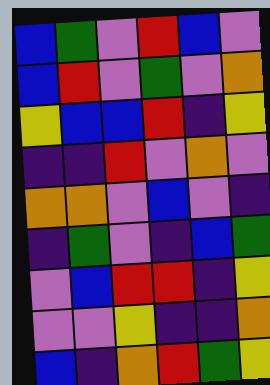[["blue", "green", "violet", "red", "blue", "violet"], ["blue", "red", "violet", "green", "violet", "orange"], ["yellow", "blue", "blue", "red", "indigo", "yellow"], ["indigo", "indigo", "red", "violet", "orange", "violet"], ["orange", "orange", "violet", "blue", "violet", "indigo"], ["indigo", "green", "violet", "indigo", "blue", "green"], ["violet", "blue", "red", "red", "indigo", "yellow"], ["violet", "violet", "yellow", "indigo", "indigo", "orange"], ["blue", "indigo", "orange", "red", "green", "yellow"]]